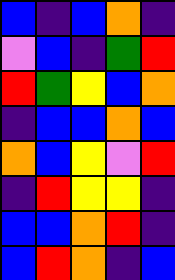[["blue", "indigo", "blue", "orange", "indigo"], ["violet", "blue", "indigo", "green", "red"], ["red", "green", "yellow", "blue", "orange"], ["indigo", "blue", "blue", "orange", "blue"], ["orange", "blue", "yellow", "violet", "red"], ["indigo", "red", "yellow", "yellow", "indigo"], ["blue", "blue", "orange", "red", "indigo"], ["blue", "red", "orange", "indigo", "blue"]]